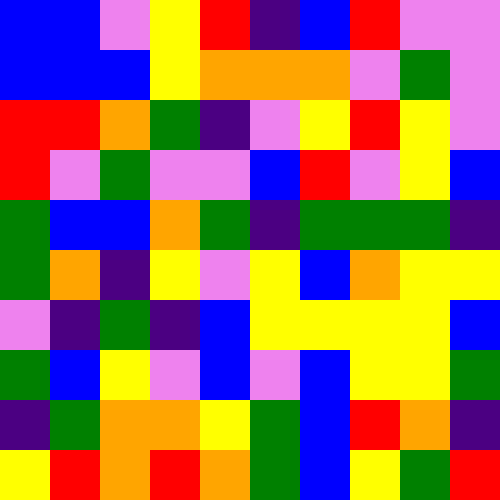[["blue", "blue", "violet", "yellow", "red", "indigo", "blue", "red", "violet", "violet"], ["blue", "blue", "blue", "yellow", "orange", "orange", "orange", "violet", "green", "violet"], ["red", "red", "orange", "green", "indigo", "violet", "yellow", "red", "yellow", "violet"], ["red", "violet", "green", "violet", "violet", "blue", "red", "violet", "yellow", "blue"], ["green", "blue", "blue", "orange", "green", "indigo", "green", "green", "green", "indigo"], ["green", "orange", "indigo", "yellow", "violet", "yellow", "blue", "orange", "yellow", "yellow"], ["violet", "indigo", "green", "indigo", "blue", "yellow", "yellow", "yellow", "yellow", "blue"], ["green", "blue", "yellow", "violet", "blue", "violet", "blue", "yellow", "yellow", "green"], ["indigo", "green", "orange", "orange", "yellow", "green", "blue", "red", "orange", "indigo"], ["yellow", "red", "orange", "red", "orange", "green", "blue", "yellow", "green", "red"]]